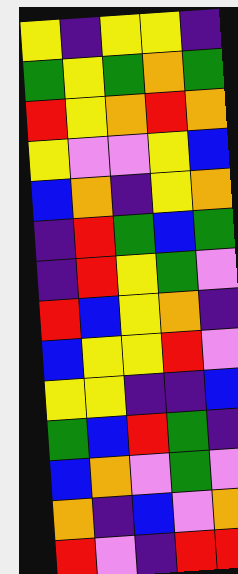[["yellow", "indigo", "yellow", "yellow", "indigo"], ["green", "yellow", "green", "orange", "green"], ["red", "yellow", "orange", "red", "orange"], ["yellow", "violet", "violet", "yellow", "blue"], ["blue", "orange", "indigo", "yellow", "orange"], ["indigo", "red", "green", "blue", "green"], ["indigo", "red", "yellow", "green", "violet"], ["red", "blue", "yellow", "orange", "indigo"], ["blue", "yellow", "yellow", "red", "violet"], ["yellow", "yellow", "indigo", "indigo", "blue"], ["green", "blue", "red", "green", "indigo"], ["blue", "orange", "violet", "green", "violet"], ["orange", "indigo", "blue", "violet", "orange"], ["red", "violet", "indigo", "red", "red"]]